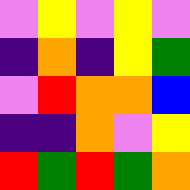[["violet", "yellow", "violet", "yellow", "violet"], ["indigo", "orange", "indigo", "yellow", "green"], ["violet", "red", "orange", "orange", "blue"], ["indigo", "indigo", "orange", "violet", "yellow"], ["red", "green", "red", "green", "orange"]]